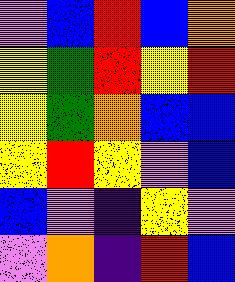[["violet", "blue", "red", "blue", "orange"], ["yellow", "green", "red", "yellow", "red"], ["yellow", "green", "orange", "blue", "blue"], ["yellow", "red", "yellow", "violet", "blue"], ["blue", "violet", "indigo", "yellow", "violet"], ["violet", "orange", "indigo", "red", "blue"]]